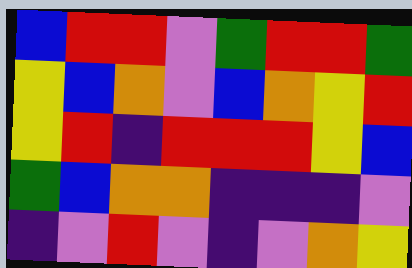[["blue", "red", "red", "violet", "green", "red", "red", "green"], ["yellow", "blue", "orange", "violet", "blue", "orange", "yellow", "red"], ["yellow", "red", "indigo", "red", "red", "red", "yellow", "blue"], ["green", "blue", "orange", "orange", "indigo", "indigo", "indigo", "violet"], ["indigo", "violet", "red", "violet", "indigo", "violet", "orange", "yellow"]]